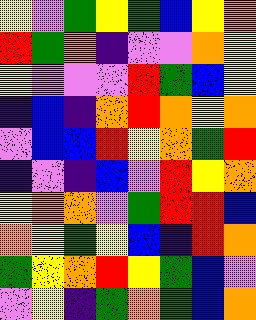[["yellow", "violet", "green", "yellow", "green", "blue", "yellow", "orange"], ["red", "green", "orange", "indigo", "violet", "violet", "orange", "yellow"], ["yellow", "violet", "violet", "violet", "red", "green", "blue", "yellow"], ["indigo", "blue", "indigo", "orange", "red", "orange", "yellow", "orange"], ["violet", "blue", "blue", "red", "yellow", "orange", "green", "red"], ["indigo", "violet", "indigo", "blue", "violet", "red", "yellow", "orange"], ["yellow", "orange", "orange", "violet", "green", "red", "red", "blue"], ["orange", "yellow", "green", "yellow", "blue", "indigo", "red", "orange"], ["green", "yellow", "orange", "red", "yellow", "green", "blue", "violet"], ["violet", "yellow", "indigo", "green", "orange", "green", "blue", "orange"]]